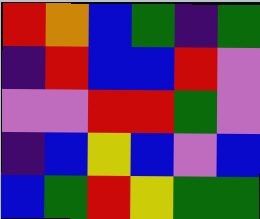[["red", "orange", "blue", "green", "indigo", "green"], ["indigo", "red", "blue", "blue", "red", "violet"], ["violet", "violet", "red", "red", "green", "violet"], ["indigo", "blue", "yellow", "blue", "violet", "blue"], ["blue", "green", "red", "yellow", "green", "green"]]